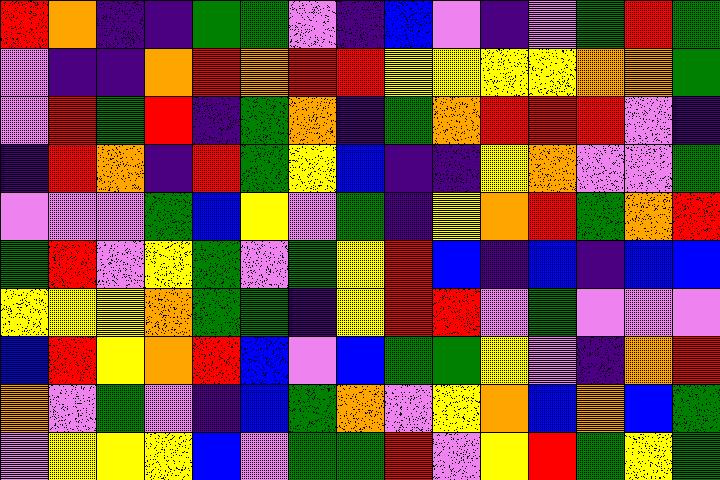[["red", "orange", "indigo", "indigo", "green", "green", "violet", "indigo", "blue", "violet", "indigo", "violet", "green", "red", "green"], ["violet", "indigo", "indigo", "orange", "red", "orange", "red", "red", "yellow", "yellow", "yellow", "yellow", "orange", "orange", "green"], ["violet", "red", "green", "red", "indigo", "green", "orange", "indigo", "green", "orange", "red", "red", "red", "violet", "indigo"], ["indigo", "red", "orange", "indigo", "red", "green", "yellow", "blue", "indigo", "indigo", "yellow", "orange", "violet", "violet", "green"], ["violet", "violet", "violet", "green", "blue", "yellow", "violet", "green", "indigo", "yellow", "orange", "red", "green", "orange", "red"], ["green", "red", "violet", "yellow", "green", "violet", "green", "yellow", "red", "blue", "indigo", "blue", "indigo", "blue", "blue"], ["yellow", "yellow", "yellow", "orange", "green", "green", "indigo", "yellow", "red", "red", "violet", "green", "violet", "violet", "violet"], ["blue", "red", "yellow", "orange", "red", "blue", "violet", "blue", "green", "green", "yellow", "violet", "indigo", "orange", "red"], ["orange", "violet", "green", "violet", "indigo", "blue", "green", "orange", "violet", "yellow", "orange", "blue", "orange", "blue", "green"], ["violet", "yellow", "yellow", "yellow", "blue", "violet", "green", "green", "red", "violet", "yellow", "red", "green", "yellow", "green"]]